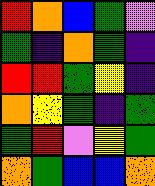[["red", "orange", "blue", "green", "violet"], ["green", "indigo", "orange", "green", "indigo"], ["red", "red", "green", "yellow", "indigo"], ["orange", "yellow", "green", "indigo", "green"], ["green", "red", "violet", "yellow", "green"], ["orange", "green", "blue", "blue", "orange"]]